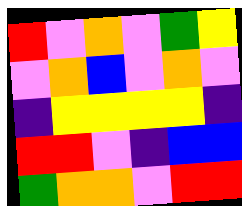[["red", "violet", "orange", "violet", "green", "yellow"], ["violet", "orange", "blue", "violet", "orange", "violet"], ["indigo", "yellow", "yellow", "yellow", "yellow", "indigo"], ["red", "red", "violet", "indigo", "blue", "blue"], ["green", "orange", "orange", "violet", "red", "red"]]